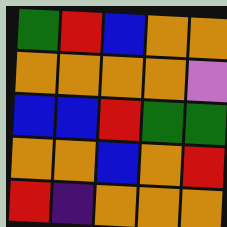[["green", "red", "blue", "orange", "orange"], ["orange", "orange", "orange", "orange", "violet"], ["blue", "blue", "red", "green", "green"], ["orange", "orange", "blue", "orange", "red"], ["red", "indigo", "orange", "orange", "orange"]]